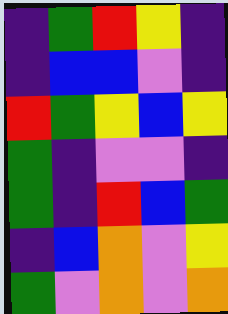[["indigo", "green", "red", "yellow", "indigo"], ["indigo", "blue", "blue", "violet", "indigo"], ["red", "green", "yellow", "blue", "yellow"], ["green", "indigo", "violet", "violet", "indigo"], ["green", "indigo", "red", "blue", "green"], ["indigo", "blue", "orange", "violet", "yellow"], ["green", "violet", "orange", "violet", "orange"]]